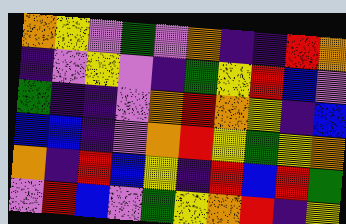[["orange", "yellow", "violet", "green", "violet", "orange", "indigo", "indigo", "red", "orange"], ["indigo", "violet", "yellow", "violet", "indigo", "green", "yellow", "red", "blue", "violet"], ["green", "indigo", "indigo", "violet", "orange", "red", "orange", "yellow", "indigo", "blue"], ["blue", "blue", "indigo", "violet", "orange", "red", "yellow", "green", "yellow", "orange"], ["orange", "indigo", "red", "blue", "yellow", "indigo", "red", "blue", "red", "green"], ["violet", "red", "blue", "violet", "green", "yellow", "orange", "red", "indigo", "yellow"]]